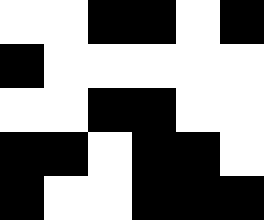[["white", "white", "black", "black", "white", "black"], ["black", "white", "white", "white", "white", "white"], ["white", "white", "black", "black", "white", "white"], ["black", "black", "white", "black", "black", "white"], ["black", "white", "white", "black", "black", "black"]]